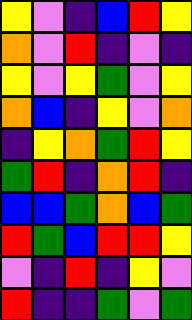[["yellow", "violet", "indigo", "blue", "red", "yellow"], ["orange", "violet", "red", "indigo", "violet", "indigo"], ["yellow", "violet", "yellow", "green", "violet", "yellow"], ["orange", "blue", "indigo", "yellow", "violet", "orange"], ["indigo", "yellow", "orange", "green", "red", "yellow"], ["green", "red", "indigo", "orange", "red", "indigo"], ["blue", "blue", "green", "orange", "blue", "green"], ["red", "green", "blue", "red", "red", "yellow"], ["violet", "indigo", "red", "indigo", "yellow", "violet"], ["red", "indigo", "indigo", "green", "violet", "green"]]